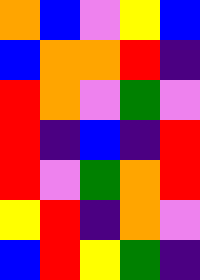[["orange", "blue", "violet", "yellow", "blue"], ["blue", "orange", "orange", "red", "indigo"], ["red", "orange", "violet", "green", "violet"], ["red", "indigo", "blue", "indigo", "red"], ["red", "violet", "green", "orange", "red"], ["yellow", "red", "indigo", "orange", "violet"], ["blue", "red", "yellow", "green", "indigo"]]